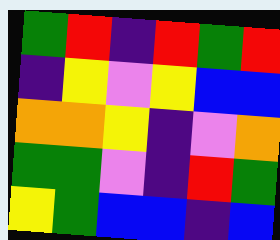[["green", "red", "indigo", "red", "green", "red"], ["indigo", "yellow", "violet", "yellow", "blue", "blue"], ["orange", "orange", "yellow", "indigo", "violet", "orange"], ["green", "green", "violet", "indigo", "red", "green"], ["yellow", "green", "blue", "blue", "indigo", "blue"]]